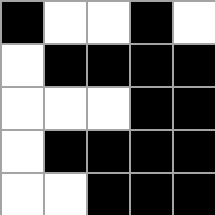[["black", "white", "white", "black", "white"], ["white", "black", "black", "black", "black"], ["white", "white", "white", "black", "black"], ["white", "black", "black", "black", "black"], ["white", "white", "black", "black", "black"]]